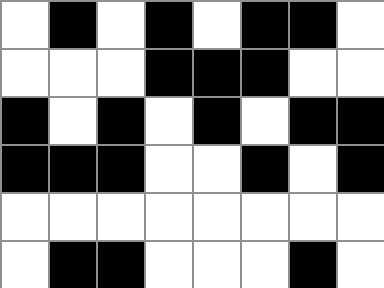[["white", "black", "white", "black", "white", "black", "black", "white"], ["white", "white", "white", "black", "black", "black", "white", "white"], ["black", "white", "black", "white", "black", "white", "black", "black"], ["black", "black", "black", "white", "white", "black", "white", "black"], ["white", "white", "white", "white", "white", "white", "white", "white"], ["white", "black", "black", "white", "white", "white", "black", "white"]]